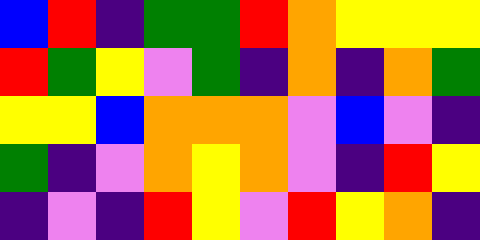[["blue", "red", "indigo", "green", "green", "red", "orange", "yellow", "yellow", "yellow"], ["red", "green", "yellow", "violet", "green", "indigo", "orange", "indigo", "orange", "green"], ["yellow", "yellow", "blue", "orange", "orange", "orange", "violet", "blue", "violet", "indigo"], ["green", "indigo", "violet", "orange", "yellow", "orange", "violet", "indigo", "red", "yellow"], ["indigo", "violet", "indigo", "red", "yellow", "violet", "red", "yellow", "orange", "indigo"]]